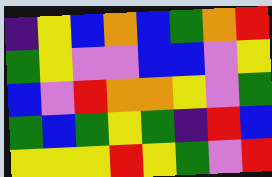[["indigo", "yellow", "blue", "orange", "blue", "green", "orange", "red"], ["green", "yellow", "violet", "violet", "blue", "blue", "violet", "yellow"], ["blue", "violet", "red", "orange", "orange", "yellow", "violet", "green"], ["green", "blue", "green", "yellow", "green", "indigo", "red", "blue"], ["yellow", "yellow", "yellow", "red", "yellow", "green", "violet", "red"]]